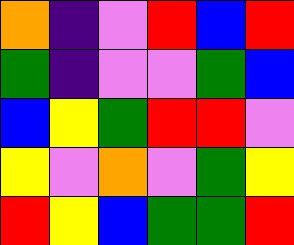[["orange", "indigo", "violet", "red", "blue", "red"], ["green", "indigo", "violet", "violet", "green", "blue"], ["blue", "yellow", "green", "red", "red", "violet"], ["yellow", "violet", "orange", "violet", "green", "yellow"], ["red", "yellow", "blue", "green", "green", "red"]]